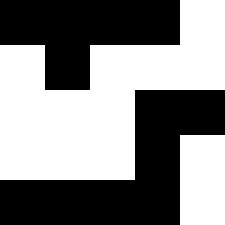[["black", "black", "black", "black", "white"], ["white", "black", "white", "white", "white"], ["white", "white", "white", "black", "black"], ["white", "white", "white", "black", "white"], ["black", "black", "black", "black", "white"]]